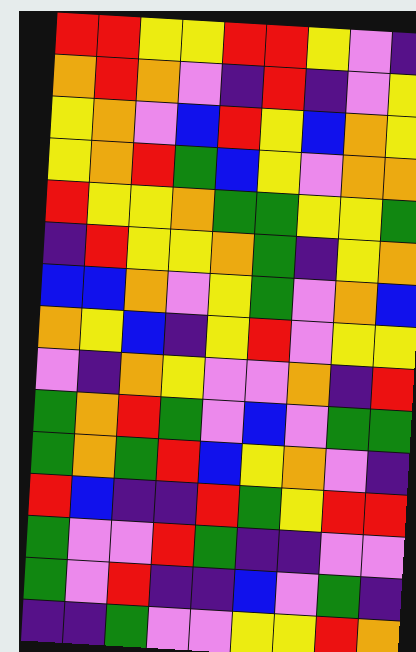[["red", "red", "yellow", "yellow", "red", "red", "yellow", "violet", "indigo"], ["orange", "red", "orange", "violet", "indigo", "red", "indigo", "violet", "yellow"], ["yellow", "orange", "violet", "blue", "red", "yellow", "blue", "orange", "yellow"], ["yellow", "orange", "red", "green", "blue", "yellow", "violet", "orange", "orange"], ["red", "yellow", "yellow", "orange", "green", "green", "yellow", "yellow", "green"], ["indigo", "red", "yellow", "yellow", "orange", "green", "indigo", "yellow", "orange"], ["blue", "blue", "orange", "violet", "yellow", "green", "violet", "orange", "blue"], ["orange", "yellow", "blue", "indigo", "yellow", "red", "violet", "yellow", "yellow"], ["violet", "indigo", "orange", "yellow", "violet", "violet", "orange", "indigo", "red"], ["green", "orange", "red", "green", "violet", "blue", "violet", "green", "green"], ["green", "orange", "green", "red", "blue", "yellow", "orange", "violet", "indigo"], ["red", "blue", "indigo", "indigo", "red", "green", "yellow", "red", "red"], ["green", "violet", "violet", "red", "green", "indigo", "indigo", "violet", "violet"], ["green", "violet", "red", "indigo", "indigo", "blue", "violet", "green", "indigo"], ["indigo", "indigo", "green", "violet", "violet", "yellow", "yellow", "red", "orange"]]